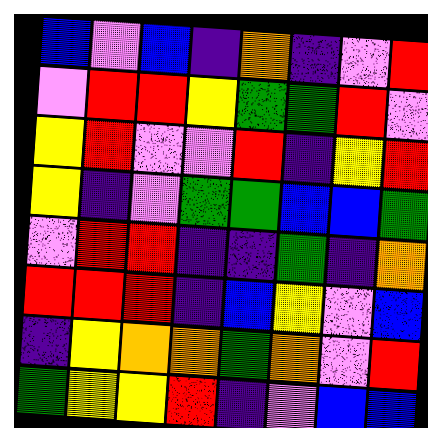[["blue", "violet", "blue", "indigo", "orange", "indigo", "violet", "red"], ["violet", "red", "red", "yellow", "green", "green", "red", "violet"], ["yellow", "red", "violet", "violet", "red", "indigo", "yellow", "red"], ["yellow", "indigo", "violet", "green", "green", "blue", "blue", "green"], ["violet", "red", "red", "indigo", "indigo", "green", "indigo", "orange"], ["red", "red", "red", "indigo", "blue", "yellow", "violet", "blue"], ["indigo", "yellow", "orange", "orange", "green", "orange", "violet", "red"], ["green", "yellow", "yellow", "red", "indigo", "violet", "blue", "blue"]]